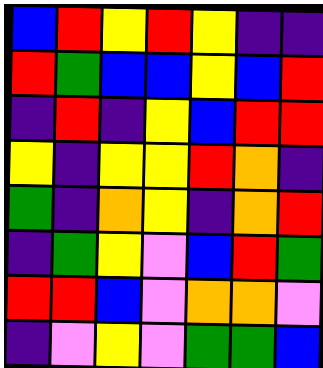[["blue", "red", "yellow", "red", "yellow", "indigo", "indigo"], ["red", "green", "blue", "blue", "yellow", "blue", "red"], ["indigo", "red", "indigo", "yellow", "blue", "red", "red"], ["yellow", "indigo", "yellow", "yellow", "red", "orange", "indigo"], ["green", "indigo", "orange", "yellow", "indigo", "orange", "red"], ["indigo", "green", "yellow", "violet", "blue", "red", "green"], ["red", "red", "blue", "violet", "orange", "orange", "violet"], ["indigo", "violet", "yellow", "violet", "green", "green", "blue"]]